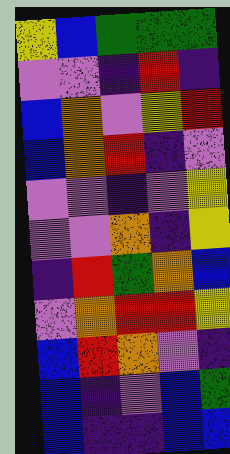[["yellow", "blue", "green", "green", "green"], ["violet", "violet", "indigo", "red", "indigo"], ["blue", "orange", "violet", "yellow", "red"], ["blue", "orange", "red", "indigo", "violet"], ["violet", "violet", "indigo", "violet", "yellow"], ["violet", "violet", "orange", "indigo", "yellow"], ["indigo", "red", "green", "orange", "blue"], ["violet", "orange", "red", "red", "yellow"], ["blue", "red", "orange", "violet", "indigo"], ["blue", "indigo", "violet", "blue", "green"], ["blue", "indigo", "indigo", "blue", "blue"]]